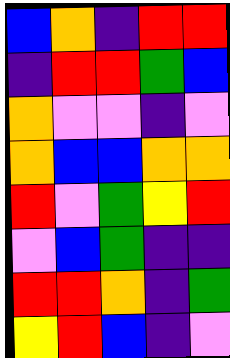[["blue", "orange", "indigo", "red", "red"], ["indigo", "red", "red", "green", "blue"], ["orange", "violet", "violet", "indigo", "violet"], ["orange", "blue", "blue", "orange", "orange"], ["red", "violet", "green", "yellow", "red"], ["violet", "blue", "green", "indigo", "indigo"], ["red", "red", "orange", "indigo", "green"], ["yellow", "red", "blue", "indigo", "violet"]]